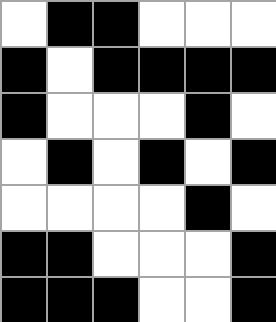[["white", "black", "black", "white", "white", "white"], ["black", "white", "black", "black", "black", "black"], ["black", "white", "white", "white", "black", "white"], ["white", "black", "white", "black", "white", "black"], ["white", "white", "white", "white", "black", "white"], ["black", "black", "white", "white", "white", "black"], ["black", "black", "black", "white", "white", "black"]]